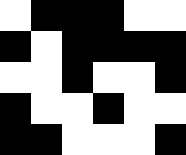[["white", "black", "black", "black", "white", "white"], ["black", "white", "black", "black", "black", "black"], ["white", "white", "black", "white", "white", "black"], ["black", "white", "white", "black", "white", "white"], ["black", "black", "white", "white", "white", "black"]]